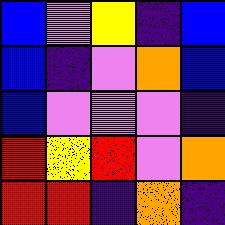[["blue", "violet", "yellow", "indigo", "blue"], ["blue", "indigo", "violet", "orange", "blue"], ["blue", "violet", "violet", "violet", "indigo"], ["red", "yellow", "red", "violet", "orange"], ["red", "red", "indigo", "orange", "indigo"]]